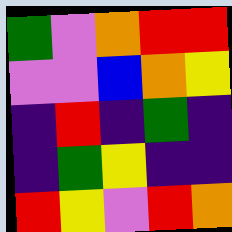[["green", "violet", "orange", "red", "red"], ["violet", "violet", "blue", "orange", "yellow"], ["indigo", "red", "indigo", "green", "indigo"], ["indigo", "green", "yellow", "indigo", "indigo"], ["red", "yellow", "violet", "red", "orange"]]